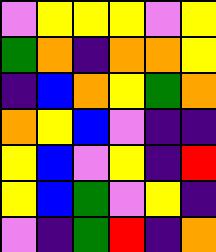[["violet", "yellow", "yellow", "yellow", "violet", "yellow"], ["green", "orange", "indigo", "orange", "orange", "yellow"], ["indigo", "blue", "orange", "yellow", "green", "orange"], ["orange", "yellow", "blue", "violet", "indigo", "indigo"], ["yellow", "blue", "violet", "yellow", "indigo", "red"], ["yellow", "blue", "green", "violet", "yellow", "indigo"], ["violet", "indigo", "green", "red", "indigo", "orange"]]